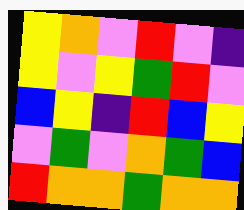[["yellow", "orange", "violet", "red", "violet", "indigo"], ["yellow", "violet", "yellow", "green", "red", "violet"], ["blue", "yellow", "indigo", "red", "blue", "yellow"], ["violet", "green", "violet", "orange", "green", "blue"], ["red", "orange", "orange", "green", "orange", "orange"]]